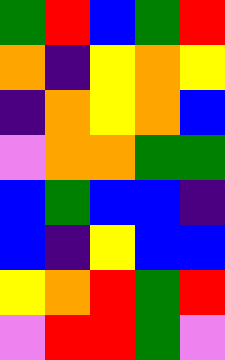[["green", "red", "blue", "green", "red"], ["orange", "indigo", "yellow", "orange", "yellow"], ["indigo", "orange", "yellow", "orange", "blue"], ["violet", "orange", "orange", "green", "green"], ["blue", "green", "blue", "blue", "indigo"], ["blue", "indigo", "yellow", "blue", "blue"], ["yellow", "orange", "red", "green", "red"], ["violet", "red", "red", "green", "violet"]]